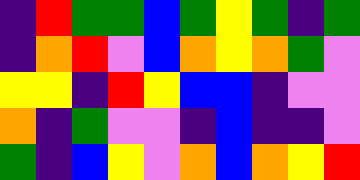[["indigo", "red", "green", "green", "blue", "green", "yellow", "green", "indigo", "green"], ["indigo", "orange", "red", "violet", "blue", "orange", "yellow", "orange", "green", "violet"], ["yellow", "yellow", "indigo", "red", "yellow", "blue", "blue", "indigo", "violet", "violet"], ["orange", "indigo", "green", "violet", "violet", "indigo", "blue", "indigo", "indigo", "violet"], ["green", "indigo", "blue", "yellow", "violet", "orange", "blue", "orange", "yellow", "red"]]